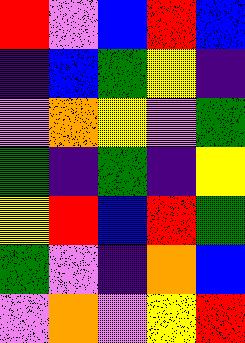[["red", "violet", "blue", "red", "blue"], ["indigo", "blue", "green", "yellow", "indigo"], ["violet", "orange", "yellow", "violet", "green"], ["green", "indigo", "green", "indigo", "yellow"], ["yellow", "red", "blue", "red", "green"], ["green", "violet", "indigo", "orange", "blue"], ["violet", "orange", "violet", "yellow", "red"]]